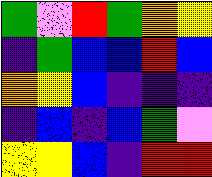[["green", "violet", "red", "green", "orange", "yellow"], ["indigo", "green", "blue", "blue", "red", "blue"], ["orange", "yellow", "blue", "indigo", "indigo", "indigo"], ["indigo", "blue", "indigo", "blue", "green", "violet"], ["yellow", "yellow", "blue", "indigo", "red", "red"]]